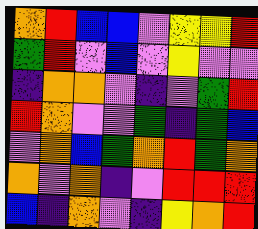[["orange", "red", "blue", "blue", "violet", "yellow", "yellow", "red"], ["green", "red", "violet", "blue", "violet", "yellow", "violet", "violet"], ["indigo", "orange", "orange", "violet", "indigo", "violet", "green", "red"], ["red", "orange", "violet", "violet", "green", "indigo", "green", "blue"], ["violet", "orange", "blue", "green", "orange", "red", "green", "orange"], ["orange", "violet", "orange", "indigo", "violet", "red", "red", "red"], ["blue", "indigo", "orange", "violet", "indigo", "yellow", "orange", "red"]]